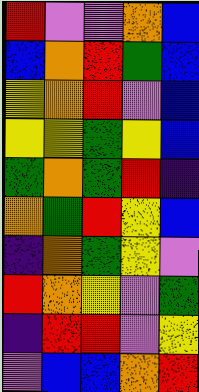[["red", "violet", "violet", "orange", "blue"], ["blue", "orange", "red", "green", "blue"], ["yellow", "orange", "red", "violet", "blue"], ["yellow", "yellow", "green", "yellow", "blue"], ["green", "orange", "green", "red", "indigo"], ["orange", "green", "red", "yellow", "blue"], ["indigo", "orange", "green", "yellow", "violet"], ["red", "orange", "yellow", "violet", "green"], ["indigo", "red", "red", "violet", "yellow"], ["violet", "blue", "blue", "orange", "red"]]